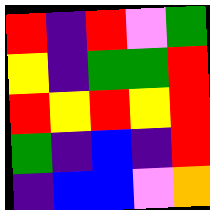[["red", "indigo", "red", "violet", "green"], ["yellow", "indigo", "green", "green", "red"], ["red", "yellow", "red", "yellow", "red"], ["green", "indigo", "blue", "indigo", "red"], ["indigo", "blue", "blue", "violet", "orange"]]